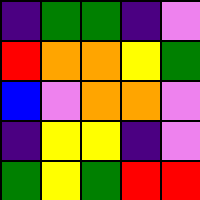[["indigo", "green", "green", "indigo", "violet"], ["red", "orange", "orange", "yellow", "green"], ["blue", "violet", "orange", "orange", "violet"], ["indigo", "yellow", "yellow", "indigo", "violet"], ["green", "yellow", "green", "red", "red"]]